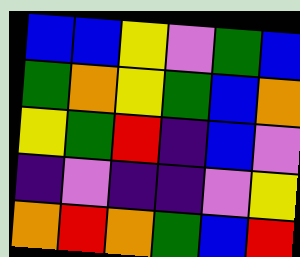[["blue", "blue", "yellow", "violet", "green", "blue"], ["green", "orange", "yellow", "green", "blue", "orange"], ["yellow", "green", "red", "indigo", "blue", "violet"], ["indigo", "violet", "indigo", "indigo", "violet", "yellow"], ["orange", "red", "orange", "green", "blue", "red"]]